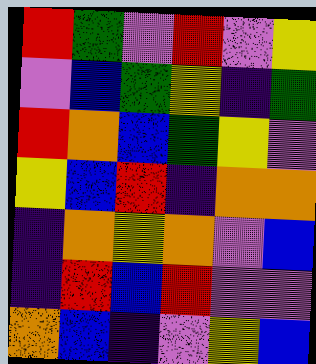[["red", "green", "violet", "red", "violet", "yellow"], ["violet", "blue", "green", "yellow", "indigo", "green"], ["red", "orange", "blue", "green", "yellow", "violet"], ["yellow", "blue", "red", "indigo", "orange", "orange"], ["indigo", "orange", "yellow", "orange", "violet", "blue"], ["indigo", "red", "blue", "red", "violet", "violet"], ["orange", "blue", "indigo", "violet", "yellow", "blue"]]